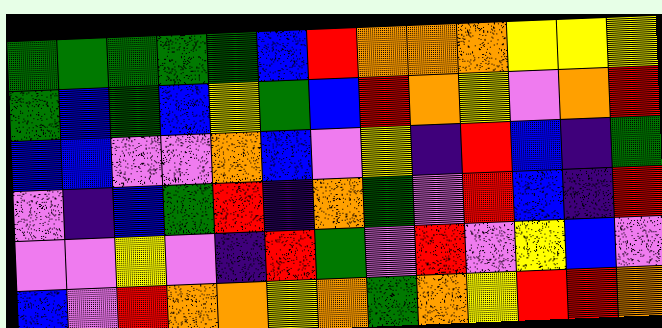[["green", "green", "green", "green", "green", "blue", "red", "orange", "orange", "orange", "yellow", "yellow", "yellow"], ["green", "blue", "green", "blue", "yellow", "green", "blue", "red", "orange", "yellow", "violet", "orange", "red"], ["blue", "blue", "violet", "violet", "orange", "blue", "violet", "yellow", "indigo", "red", "blue", "indigo", "green"], ["violet", "indigo", "blue", "green", "red", "indigo", "orange", "green", "violet", "red", "blue", "indigo", "red"], ["violet", "violet", "yellow", "violet", "indigo", "red", "green", "violet", "red", "violet", "yellow", "blue", "violet"], ["blue", "violet", "red", "orange", "orange", "yellow", "orange", "green", "orange", "yellow", "red", "red", "orange"]]